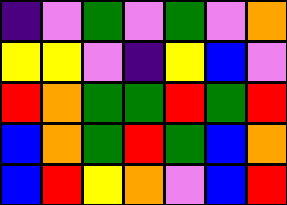[["indigo", "violet", "green", "violet", "green", "violet", "orange"], ["yellow", "yellow", "violet", "indigo", "yellow", "blue", "violet"], ["red", "orange", "green", "green", "red", "green", "red"], ["blue", "orange", "green", "red", "green", "blue", "orange"], ["blue", "red", "yellow", "orange", "violet", "blue", "red"]]